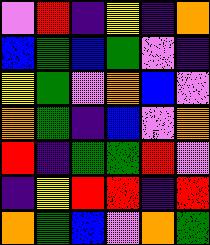[["violet", "red", "indigo", "yellow", "indigo", "orange"], ["blue", "green", "blue", "green", "violet", "indigo"], ["yellow", "green", "violet", "orange", "blue", "violet"], ["orange", "green", "indigo", "blue", "violet", "orange"], ["red", "indigo", "green", "green", "red", "violet"], ["indigo", "yellow", "red", "red", "indigo", "red"], ["orange", "green", "blue", "violet", "orange", "green"]]